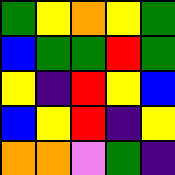[["green", "yellow", "orange", "yellow", "green"], ["blue", "green", "green", "red", "green"], ["yellow", "indigo", "red", "yellow", "blue"], ["blue", "yellow", "red", "indigo", "yellow"], ["orange", "orange", "violet", "green", "indigo"]]